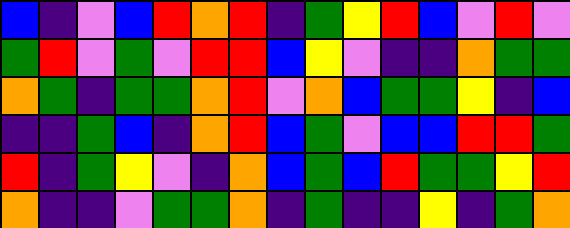[["blue", "indigo", "violet", "blue", "red", "orange", "red", "indigo", "green", "yellow", "red", "blue", "violet", "red", "violet"], ["green", "red", "violet", "green", "violet", "red", "red", "blue", "yellow", "violet", "indigo", "indigo", "orange", "green", "green"], ["orange", "green", "indigo", "green", "green", "orange", "red", "violet", "orange", "blue", "green", "green", "yellow", "indigo", "blue"], ["indigo", "indigo", "green", "blue", "indigo", "orange", "red", "blue", "green", "violet", "blue", "blue", "red", "red", "green"], ["red", "indigo", "green", "yellow", "violet", "indigo", "orange", "blue", "green", "blue", "red", "green", "green", "yellow", "red"], ["orange", "indigo", "indigo", "violet", "green", "green", "orange", "indigo", "green", "indigo", "indigo", "yellow", "indigo", "green", "orange"]]